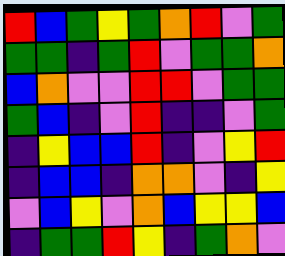[["red", "blue", "green", "yellow", "green", "orange", "red", "violet", "green"], ["green", "green", "indigo", "green", "red", "violet", "green", "green", "orange"], ["blue", "orange", "violet", "violet", "red", "red", "violet", "green", "green"], ["green", "blue", "indigo", "violet", "red", "indigo", "indigo", "violet", "green"], ["indigo", "yellow", "blue", "blue", "red", "indigo", "violet", "yellow", "red"], ["indigo", "blue", "blue", "indigo", "orange", "orange", "violet", "indigo", "yellow"], ["violet", "blue", "yellow", "violet", "orange", "blue", "yellow", "yellow", "blue"], ["indigo", "green", "green", "red", "yellow", "indigo", "green", "orange", "violet"]]